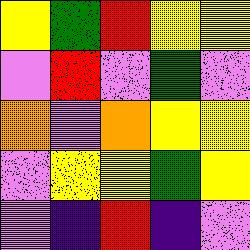[["yellow", "green", "red", "yellow", "yellow"], ["violet", "red", "violet", "green", "violet"], ["orange", "violet", "orange", "yellow", "yellow"], ["violet", "yellow", "yellow", "green", "yellow"], ["violet", "indigo", "red", "indigo", "violet"]]